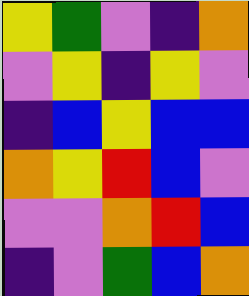[["yellow", "green", "violet", "indigo", "orange"], ["violet", "yellow", "indigo", "yellow", "violet"], ["indigo", "blue", "yellow", "blue", "blue"], ["orange", "yellow", "red", "blue", "violet"], ["violet", "violet", "orange", "red", "blue"], ["indigo", "violet", "green", "blue", "orange"]]